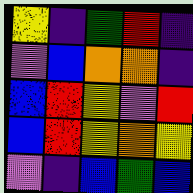[["yellow", "indigo", "green", "red", "indigo"], ["violet", "blue", "orange", "orange", "indigo"], ["blue", "red", "yellow", "violet", "red"], ["blue", "red", "yellow", "orange", "yellow"], ["violet", "indigo", "blue", "green", "blue"]]